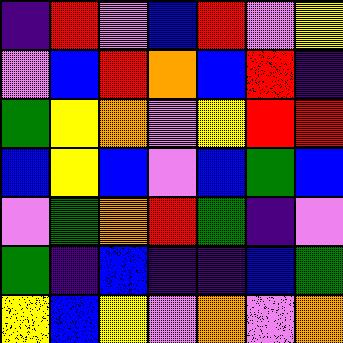[["indigo", "red", "violet", "blue", "red", "violet", "yellow"], ["violet", "blue", "red", "orange", "blue", "red", "indigo"], ["green", "yellow", "orange", "violet", "yellow", "red", "red"], ["blue", "yellow", "blue", "violet", "blue", "green", "blue"], ["violet", "green", "orange", "red", "green", "indigo", "violet"], ["green", "indigo", "blue", "indigo", "indigo", "blue", "green"], ["yellow", "blue", "yellow", "violet", "orange", "violet", "orange"]]